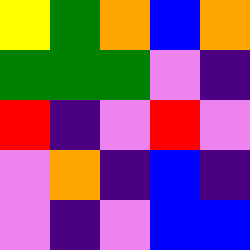[["yellow", "green", "orange", "blue", "orange"], ["green", "green", "green", "violet", "indigo"], ["red", "indigo", "violet", "red", "violet"], ["violet", "orange", "indigo", "blue", "indigo"], ["violet", "indigo", "violet", "blue", "blue"]]